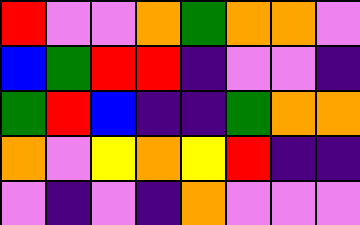[["red", "violet", "violet", "orange", "green", "orange", "orange", "violet"], ["blue", "green", "red", "red", "indigo", "violet", "violet", "indigo"], ["green", "red", "blue", "indigo", "indigo", "green", "orange", "orange"], ["orange", "violet", "yellow", "orange", "yellow", "red", "indigo", "indigo"], ["violet", "indigo", "violet", "indigo", "orange", "violet", "violet", "violet"]]